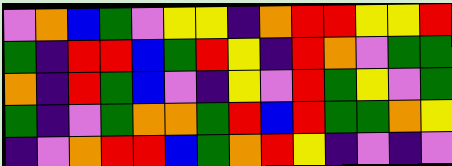[["violet", "orange", "blue", "green", "violet", "yellow", "yellow", "indigo", "orange", "red", "red", "yellow", "yellow", "red"], ["green", "indigo", "red", "red", "blue", "green", "red", "yellow", "indigo", "red", "orange", "violet", "green", "green"], ["orange", "indigo", "red", "green", "blue", "violet", "indigo", "yellow", "violet", "red", "green", "yellow", "violet", "green"], ["green", "indigo", "violet", "green", "orange", "orange", "green", "red", "blue", "red", "green", "green", "orange", "yellow"], ["indigo", "violet", "orange", "red", "red", "blue", "green", "orange", "red", "yellow", "indigo", "violet", "indigo", "violet"]]